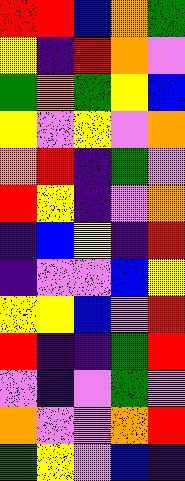[["red", "red", "blue", "orange", "green"], ["yellow", "indigo", "red", "orange", "violet"], ["green", "orange", "green", "yellow", "blue"], ["yellow", "violet", "yellow", "violet", "orange"], ["orange", "red", "indigo", "green", "violet"], ["red", "yellow", "indigo", "violet", "orange"], ["indigo", "blue", "yellow", "indigo", "red"], ["indigo", "violet", "violet", "blue", "yellow"], ["yellow", "yellow", "blue", "violet", "red"], ["red", "indigo", "indigo", "green", "red"], ["violet", "indigo", "violet", "green", "violet"], ["orange", "violet", "violet", "orange", "red"], ["green", "yellow", "violet", "blue", "indigo"]]